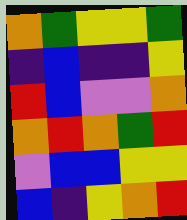[["orange", "green", "yellow", "yellow", "green"], ["indigo", "blue", "indigo", "indigo", "yellow"], ["red", "blue", "violet", "violet", "orange"], ["orange", "red", "orange", "green", "red"], ["violet", "blue", "blue", "yellow", "yellow"], ["blue", "indigo", "yellow", "orange", "red"]]